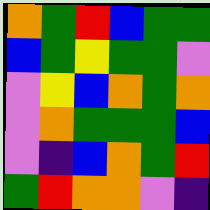[["orange", "green", "red", "blue", "green", "green"], ["blue", "green", "yellow", "green", "green", "violet"], ["violet", "yellow", "blue", "orange", "green", "orange"], ["violet", "orange", "green", "green", "green", "blue"], ["violet", "indigo", "blue", "orange", "green", "red"], ["green", "red", "orange", "orange", "violet", "indigo"]]